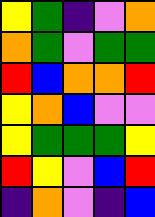[["yellow", "green", "indigo", "violet", "orange"], ["orange", "green", "violet", "green", "green"], ["red", "blue", "orange", "orange", "red"], ["yellow", "orange", "blue", "violet", "violet"], ["yellow", "green", "green", "green", "yellow"], ["red", "yellow", "violet", "blue", "red"], ["indigo", "orange", "violet", "indigo", "blue"]]